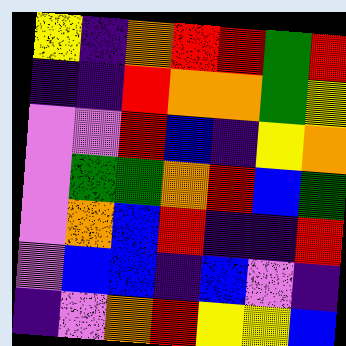[["yellow", "indigo", "orange", "red", "red", "green", "red"], ["indigo", "indigo", "red", "orange", "orange", "green", "yellow"], ["violet", "violet", "red", "blue", "indigo", "yellow", "orange"], ["violet", "green", "green", "orange", "red", "blue", "green"], ["violet", "orange", "blue", "red", "indigo", "indigo", "red"], ["violet", "blue", "blue", "indigo", "blue", "violet", "indigo"], ["indigo", "violet", "orange", "red", "yellow", "yellow", "blue"]]